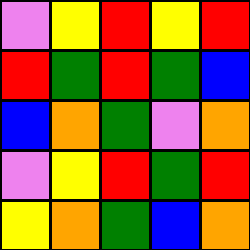[["violet", "yellow", "red", "yellow", "red"], ["red", "green", "red", "green", "blue"], ["blue", "orange", "green", "violet", "orange"], ["violet", "yellow", "red", "green", "red"], ["yellow", "orange", "green", "blue", "orange"]]